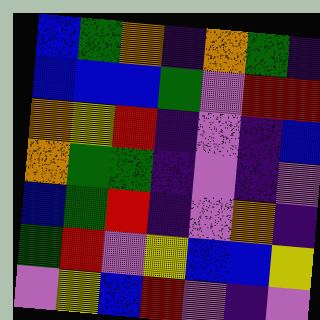[["blue", "green", "orange", "indigo", "orange", "green", "indigo"], ["blue", "blue", "blue", "green", "violet", "red", "red"], ["orange", "yellow", "red", "indigo", "violet", "indigo", "blue"], ["orange", "green", "green", "indigo", "violet", "indigo", "violet"], ["blue", "green", "red", "indigo", "violet", "orange", "indigo"], ["green", "red", "violet", "yellow", "blue", "blue", "yellow"], ["violet", "yellow", "blue", "red", "violet", "indigo", "violet"]]